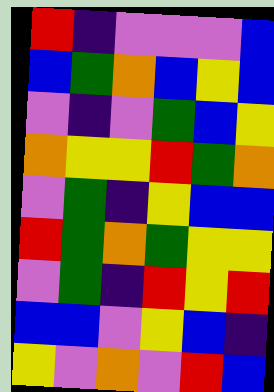[["red", "indigo", "violet", "violet", "violet", "blue"], ["blue", "green", "orange", "blue", "yellow", "blue"], ["violet", "indigo", "violet", "green", "blue", "yellow"], ["orange", "yellow", "yellow", "red", "green", "orange"], ["violet", "green", "indigo", "yellow", "blue", "blue"], ["red", "green", "orange", "green", "yellow", "yellow"], ["violet", "green", "indigo", "red", "yellow", "red"], ["blue", "blue", "violet", "yellow", "blue", "indigo"], ["yellow", "violet", "orange", "violet", "red", "blue"]]